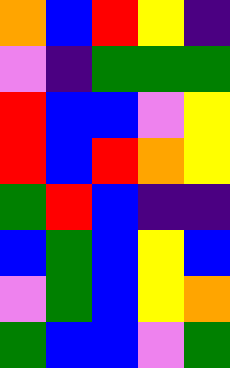[["orange", "blue", "red", "yellow", "indigo"], ["violet", "indigo", "green", "green", "green"], ["red", "blue", "blue", "violet", "yellow"], ["red", "blue", "red", "orange", "yellow"], ["green", "red", "blue", "indigo", "indigo"], ["blue", "green", "blue", "yellow", "blue"], ["violet", "green", "blue", "yellow", "orange"], ["green", "blue", "blue", "violet", "green"]]